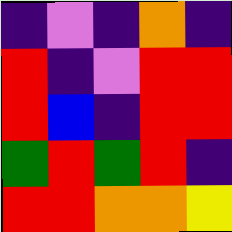[["indigo", "violet", "indigo", "orange", "indigo"], ["red", "indigo", "violet", "red", "red"], ["red", "blue", "indigo", "red", "red"], ["green", "red", "green", "red", "indigo"], ["red", "red", "orange", "orange", "yellow"]]